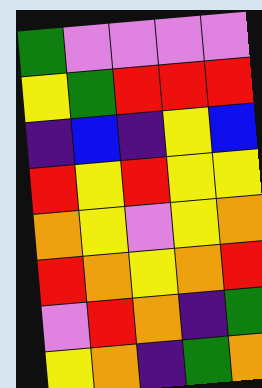[["green", "violet", "violet", "violet", "violet"], ["yellow", "green", "red", "red", "red"], ["indigo", "blue", "indigo", "yellow", "blue"], ["red", "yellow", "red", "yellow", "yellow"], ["orange", "yellow", "violet", "yellow", "orange"], ["red", "orange", "yellow", "orange", "red"], ["violet", "red", "orange", "indigo", "green"], ["yellow", "orange", "indigo", "green", "orange"]]